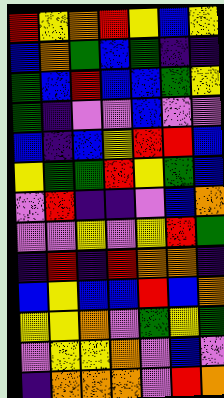[["red", "yellow", "orange", "red", "yellow", "blue", "yellow"], ["blue", "orange", "green", "blue", "green", "indigo", "indigo"], ["green", "blue", "red", "blue", "blue", "green", "yellow"], ["green", "indigo", "violet", "violet", "blue", "violet", "violet"], ["blue", "indigo", "blue", "yellow", "red", "red", "blue"], ["yellow", "green", "green", "red", "yellow", "green", "blue"], ["violet", "red", "indigo", "indigo", "violet", "blue", "orange"], ["violet", "violet", "yellow", "violet", "yellow", "red", "green"], ["indigo", "red", "indigo", "red", "orange", "orange", "indigo"], ["blue", "yellow", "blue", "blue", "red", "blue", "orange"], ["yellow", "yellow", "orange", "violet", "green", "yellow", "green"], ["violet", "yellow", "yellow", "orange", "violet", "blue", "violet"], ["indigo", "orange", "orange", "orange", "violet", "red", "orange"]]